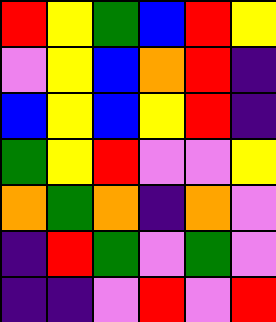[["red", "yellow", "green", "blue", "red", "yellow"], ["violet", "yellow", "blue", "orange", "red", "indigo"], ["blue", "yellow", "blue", "yellow", "red", "indigo"], ["green", "yellow", "red", "violet", "violet", "yellow"], ["orange", "green", "orange", "indigo", "orange", "violet"], ["indigo", "red", "green", "violet", "green", "violet"], ["indigo", "indigo", "violet", "red", "violet", "red"]]